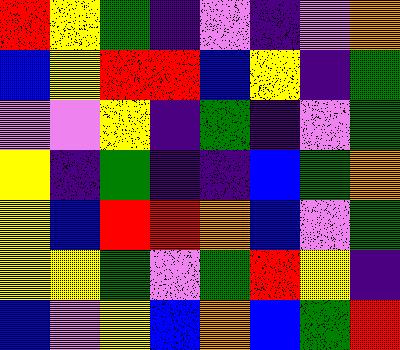[["red", "yellow", "green", "indigo", "violet", "indigo", "violet", "orange"], ["blue", "yellow", "red", "red", "blue", "yellow", "indigo", "green"], ["violet", "violet", "yellow", "indigo", "green", "indigo", "violet", "green"], ["yellow", "indigo", "green", "indigo", "indigo", "blue", "green", "orange"], ["yellow", "blue", "red", "red", "orange", "blue", "violet", "green"], ["yellow", "yellow", "green", "violet", "green", "red", "yellow", "indigo"], ["blue", "violet", "yellow", "blue", "orange", "blue", "green", "red"]]